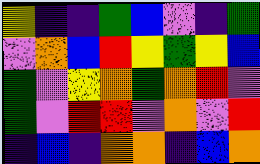[["yellow", "indigo", "indigo", "green", "blue", "violet", "indigo", "green"], ["violet", "orange", "blue", "red", "yellow", "green", "yellow", "blue"], ["green", "violet", "yellow", "orange", "green", "orange", "red", "violet"], ["green", "violet", "red", "red", "violet", "orange", "violet", "red"], ["indigo", "blue", "indigo", "orange", "orange", "indigo", "blue", "orange"]]